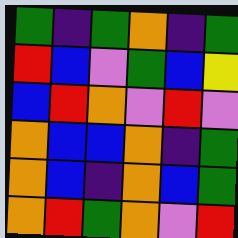[["green", "indigo", "green", "orange", "indigo", "green"], ["red", "blue", "violet", "green", "blue", "yellow"], ["blue", "red", "orange", "violet", "red", "violet"], ["orange", "blue", "blue", "orange", "indigo", "green"], ["orange", "blue", "indigo", "orange", "blue", "green"], ["orange", "red", "green", "orange", "violet", "red"]]